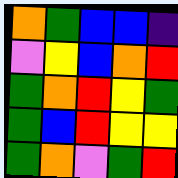[["orange", "green", "blue", "blue", "indigo"], ["violet", "yellow", "blue", "orange", "red"], ["green", "orange", "red", "yellow", "green"], ["green", "blue", "red", "yellow", "yellow"], ["green", "orange", "violet", "green", "red"]]